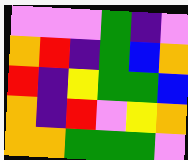[["violet", "violet", "violet", "green", "indigo", "violet"], ["orange", "red", "indigo", "green", "blue", "orange"], ["red", "indigo", "yellow", "green", "green", "blue"], ["orange", "indigo", "red", "violet", "yellow", "orange"], ["orange", "orange", "green", "green", "green", "violet"]]